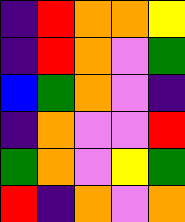[["indigo", "red", "orange", "orange", "yellow"], ["indigo", "red", "orange", "violet", "green"], ["blue", "green", "orange", "violet", "indigo"], ["indigo", "orange", "violet", "violet", "red"], ["green", "orange", "violet", "yellow", "green"], ["red", "indigo", "orange", "violet", "orange"]]